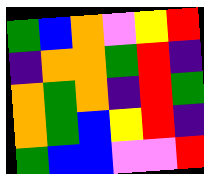[["green", "blue", "orange", "violet", "yellow", "red"], ["indigo", "orange", "orange", "green", "red", "indigo"], ["orange", "green", "orange", "indigo", "red", "green"], ["orange", "green", "blue", "yellow", "red", "indigo"], ["green", "blue", "blue", "violet", "violet", "red"]]